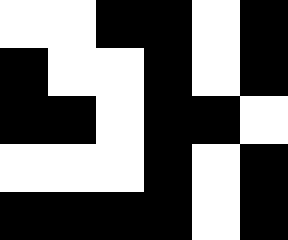[["white", "white", "black", "black", "white", "black"], ["black", "white", "white", "black", "white", "black"], ["black", "black", "white", "black", "black", "white"], ["white", "white", "white", "black", "white", "black"], ["black", "black", "black", "black", "white", "black"]]